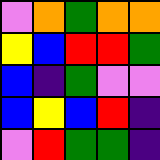[["violet", "orange", "green", "orange", "orange"], ["yellow", "blue", "red", "red", "green"], ["blue", "indigo", "green", "violet", "violet"], ["blue", "yellow", "blue", "red", "indigo"], ["violet", "red", "green", "green", "indigo"]]